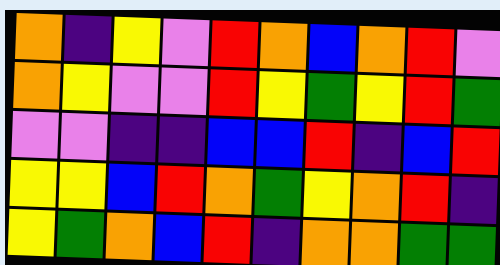[["orange", "indigo", "yellow", "violet", "red", "orange", "blue", "orange", "red", "violet"], ["orange", "yellow", "violet", "violet", "red", "yellow", "green", "yellow", "red", "green"], ["violet", "violet", "indigo", "indigo", "blue", "blue", "red", "indigo", "blue", "red"], ["yellow", "yellow", "blue", "red", "orange", "green", "yellow", "orange", "red", "indigo"], ["yellow", "green", "orange", "blue", "red", "indigo", "orange", "orange", "green", "green"]]